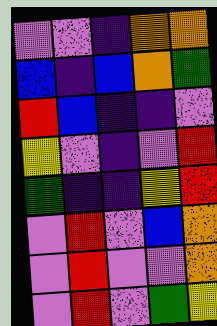[["violet", "violet", "indigo", "orange", "orange"], ["blue", "indigo", "blue", "orange", "green"], ["red", "blue", "indigo", "indigo", "violet"], ["yellow", "violet", "indigo", "violet", "red"], ["green", "indigo", "indigo", "yellow", "red"], ["violet", "red", "violet", "blue", "orange"], ["violet", "red", "violet", "violet", "orange"], ["violet", "red", "violet", "green", "yellow"]]